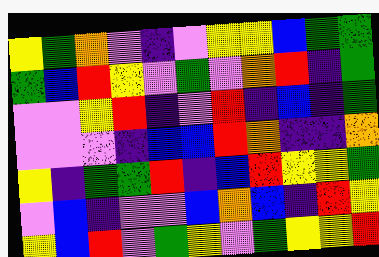[["yellow", "green", "orange", "violet", "indigo", "violet", "yellow", "yellow", "blue", "green", "green"], ["green", "blue", "red", "yellow", "violet", "green", "violet", "orange", "red", "indigo", "green"], ["violet", "violet", "yellow", "red", "indigo", "violet", "red", "indigo", "blue", "indigo", "green"], ["violet", "violet", "violet", "indigo", "blue", "blue", "red", "orange", "indigo", "indigo", "orange"], ["yellow", "indigo", "green", "green", "red", "indigo", "blue", "red", "yellow", "yellow", "green"], ["violet", "blue", "indigo", "violet", "violet", "blue", "orange", "blue", "indigo", "red", "yellow"], ["yellow", "blue", "red", "violet", "green", "yellow", "violet", "green", "yellow", "yellow", "red"]]